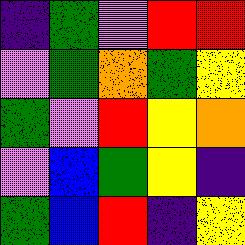[["indigo", "green", "violet", "red", "red"], ["violet", "green", "orange", "green", "yellow"], ["green", "violet", "red", "yellow", "orange"], ["violet", "blue", "green", "yellow", "indigo"], ["green", "blue", "red", "indigo", "yellow"]]